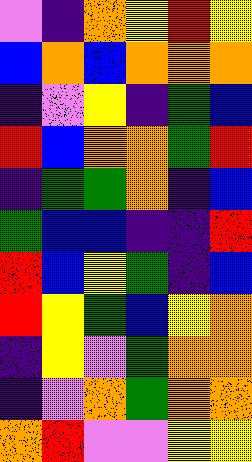[["violet", "indigo", "orange", "yellow", "red", "yellow"], ["blue", "orange", "blue", "orange", "orange", "orange"], ["indigo", "violet", "yellow", "indigo", "green", "blue"], ["red", "blue", "orange", "orange", "green", "red"], ["indigo", "green", "green", "orange", "indigo", "blue"], ["green", "blue", "blue", "indigo", "indigo", "red"], ["red", "blue", "yellow", "green", "indigo", "blue"], ["red", "yellow", "green", "blue", "yellow", "orange"], ["indigo", "yellow", "violet", "green", "orange", "orange"], ["indigo", "violet", "orange", "green", "orange", "orange"], ["orange", "red", "violet", "violet", "yellow", "yellow"]]